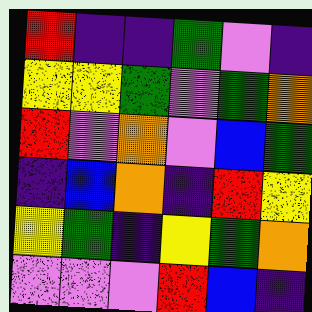[["red", "indigo", "indigo", "green", "violet", "indigo"], ["yellow", "yellow", "green", "violet", "green", "orange"], ["red", "violet", "orange", "violet", "blue", "green"], ["indigo", "blue", "orange", "indigo", "red", "yellow"], ["yellow", "green", "indigo", "yellow", "green", "orange"], ["violet", "violet", "violet", "red", "blue", "indigo"]]